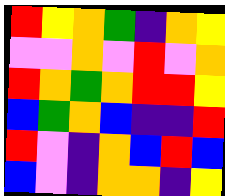[["red", "yellow", "orange", "green", "indigo", "orange", "yellow"], ["violet", "violet", "orange", "violet", "red", "violet", "orange"], ["red", "orange", "green", "orange", "red", "red", "yellow"], ["blue", "green", "orange", "blue", "indigo", "indigo", "red"], ["red", "violet", "indigo", "orange", "blue", "red", "blue"], ["blue", "violet", "indigo", "orange", "orange", "indigo", "yellow"]]